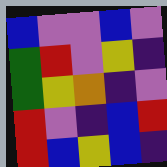[["blue", "violet", "violet", "blue", "violet"], ["green", "red", "violet", "yellow", "indigo"], ["green", "yellow", "orange", "indigo", "violet"], ["red", "violet", "indigo", "blue", "red"], ["red", "blue", "yellow", "blue", "indigo"]]